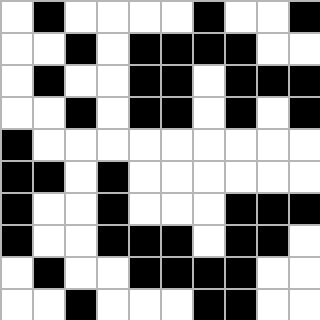[["white", "black", "white", "white", "white", "white", "black", "white", "white", "black"], ["white", "white", "black", "white", "black", "black", "black", "black", "white", "white"], ["white", "black", "white", "white", "black", "black", "white", "black", "black", "black"], ["white", "white", "black", "white", "black", "black", "white", "black", "white", "black"], ["black", "white", "white", "white", "white", "white", "white", "white", "white", "white"], ["black", "black", "white", "black", "white", "white", "white", "white", "white", "white"], ["black", "white", "white", "black", "white", "white", "white", "black", "black", "black"], ["black", "white", "white", "black", "black", "black", "white", "black", "black", "white"], ["white", "black", "white", "white", "black", "black", "black", "black", "white", "white"], ["white", "white", "black", "white", "white", "white", "black", "black", "white", "white"]]